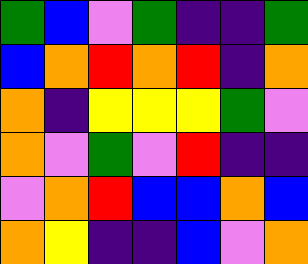[["green", "blue", "violet", "green", "indigo", "indigo", "green"], ["blue", "orange", "red", "orange", "red", "indigo", "orange"], ["orange", "indigo", "yellow", "yellow", "yellow", "green", "violet"], ["orange", "violet", "green", "violet", "red", "indigo", "indigo"], ["violet", "orange", "red", "blue", "blue", "orange", "blue"], ["orange", "yellow", "indigo", "indigo", "blue", "violet", "orange"]]